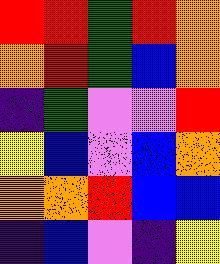[["red", "red", "green", "red", "orange"], ["orange", "red", "green", "blue", "orange"], ["indigo", "green", "violet", "violet", "red"], ["yellow", "blue", "violet", "blue", "orange"], ["orange", "orange", "red", "blue", "blue"], ["indigo", "blue", "violet", "indigo", "yellow"]]